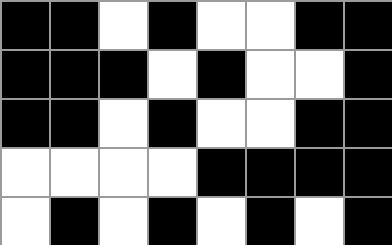[["black", "black", "white", "black", "white", "white", "black", "black"], ["black", "black", "black", "white", "black", "white", "white", "black"], ["black", "black", "white", "black", "white", "white", "black", "black"], ["white", "white", "white", "white", "black", "black", "black", "black"], ["white", "black", "white", "black", "white", "black", "white", "black"]]